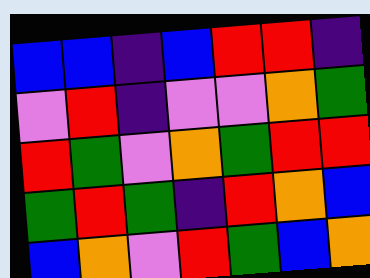[["blue", "blue", "indigo", "blue", "red", "red", "indigo"], ["violet", "red", "indigo", "violet", "violet", "orange", "green"], ["red", "green", "violet", "orange", "green", "red", "red"], ["green", "red", "green", "indigo", "red", "orange", "blue"], ["blue", "orange", "violet", "red", "green", "blue", "orange"]]